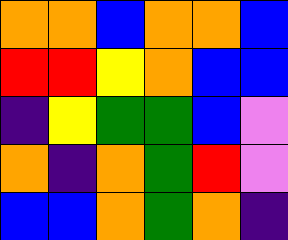[["orange", "orange", "blue", "orange", "orange", "blue"], ["red", "red", "yellow", "orange", "blue", "blue"], ["indigo", "yellow", "green", "green", "blue", "violet"], ["orange", "indigo", "orange", "green", "red", "violet"], ["blue", "blue", "orange", "green", "orange", "indigo"]]